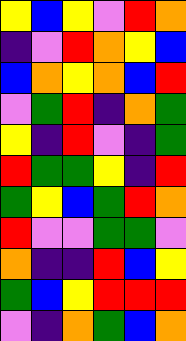[["yellow", "blue", "yellow", "violet", "red", "orange"], ["indigo", "violet", "red", "orange", "yellow", "blue"], ["blue", "orange", "yellow", "orange", "blue", "red"], ["violet", "green", "red", "indigo", "orange", "green"], ["yellow", "indigo", "red", "violet", "indigo", "green"], ["red", "green", "green", "yellow", "indigo", "red"], ["green", "yellow", "blue", "green", "red", "orange"], ["red", "violet", "violet", "green", "green", "violet"], ["orange", "indigo", "indigo", "red", "blue", "yellow"], ["green", "blue", "yellow", "red", "red", "red"], ["violet", "indigo", "orange", "green", "blue", "orange"]]